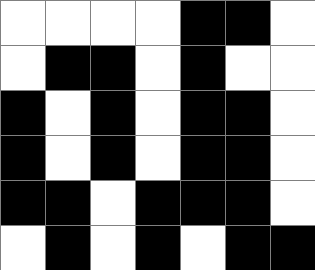[["white", "white", "white", "white", "black", "black", "white"], ["white", "black", "black", "white", "black", "white", "white"], ["black", "white", "black", "white", "black", "black", "white"], ["black", "white", "black", "white", "black", "black", "white"], ["black", "black", "white", "black", "black", "black", "white"], ["white", "black", "white", "black", "white", "black", "black"]]